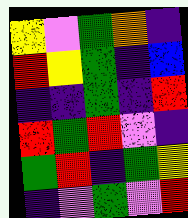[["yellow", "violet", "green", "orange", "indigo"], ["red", "yellow", "green", "indigo", "blue"], ["indigo", "indigo", "green", "indigo", "red"], ["red", "green", "red", "violet", "indigo"], ["green", "red", "indigo", "green", "yellow"], ["indigo", "violet", "green", "violet", "red"]]